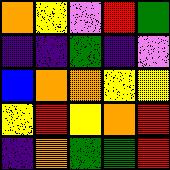[["orange", "yellow", "violet", "red", "green"], ["indigo", "indigo", "green", "indigo", "violet"], ["blue", "orange", "orange", "yellow", "yellow"], ["yellow", "red", "yellow", "orange", "red"], ["indigo", "orange", "green", "green", "red"]]